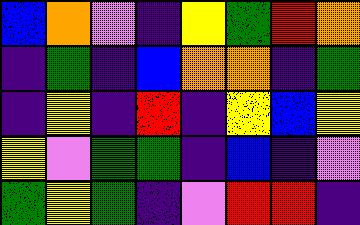[["blue", "orange", "violet", "indigo", "yellow", "green", "red", "orange"], ["indigo", "green", "indigo", "blue", "orange", "orange", "indigo", "green"], ["indigo", "yellow", "indigo", "red", "indigo", "yellow", "blue", "yellow"], ["yellow", "violet", "green", "green", "indigo", "blue", "indigo", "violet"], ["green", "yellow", "green", "indigo", "violet", "red", "red", "indigo"]]